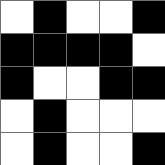[["white", "black", "white", "white", "black"], ["black", "black", "black", "black", "white"], ["black", "white", "white", "black", "black"], ["white", "black", "white", "white", "white"], ["white", "black", "white", "white", "black"]]